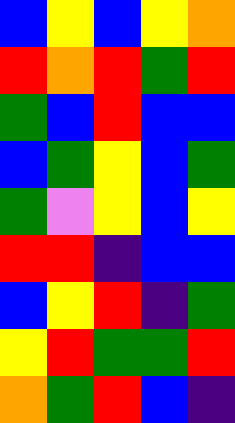[["blue", "yellow", "blue", "yellow", "orange"], ["red", "orange", "red", "green", "red"], ["green", "blue", "red", "blue", "blue"], ["blue", "green", "yellow", "blue", "green"], ["green", "violet", "yellow", "blue", "yellow"], ["red", "red", "indigo", "blue", "blue"], ["blue", "yellow", "red", "indigo", "green"], ["yellow", "red", "green", "green", "red"], ["orange", "green", "red", "blue", "indigo"]]